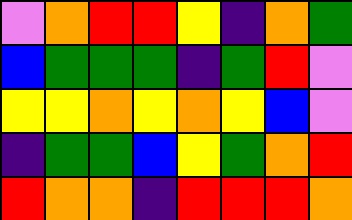[["violet", "orange", "red", "red", "yellow", "indigo", "orange", "green"], ["blue", "green", "green", "green", "indigo", "green", "red", "violet"], ["yellow", "yellow", "orange", "yellow", "orange", "yellow", "blue", "violet"], ["indigo", "green", "green", "blue", "yellow", "green", "orange", "red"], ["red", "orange", "orange", "indigo", "red", "red", "red", "orange"]]